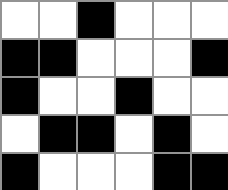[["white", "white", "black", "white", "white", "white"], ["black", "black", "white", "white", "white", "black"], ["black", "white", "white", "black", "white", "white"], ["white", "black", "black", "white", "black", "white"], ["black", "white", "white", "white", "black", "black"]]